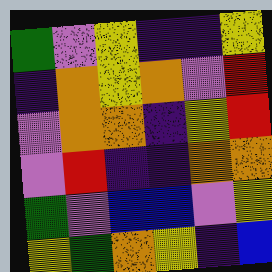[["green", "violet", "yellow", "indigo", "indigo", "yellow"], ["indigo", "orange", "yellow", "orange", "violet", "red"], ["violet", "orange", "orange", "indigo", "yellow", "red"], ["violet", "red", "indigo", "indigo", "orange", "orange"], ["green", "violet", "blue", "blue", "violet", "yellow"], ["yellow", "green", "orange", "yellow", "indigo", "blue"]]